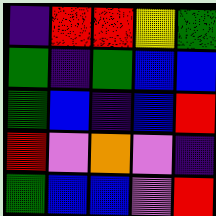[["indigo", "red", "red", "yellow", "green"], ["green", "indigo", "green", "blue", "blue"], ["green", "blue", "indigo", "blue", "red"], ["red", "violet", "orange", "violet", "indigo"], ["green", "blue", "blue", "violet", "red"]]